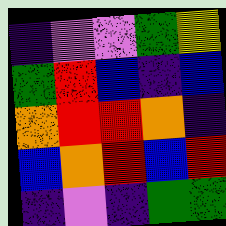[["indigo", "violet", "violet", "green", "yellow"], ["green", "red", "blue", "indigo", "blue"], ["orange", "red", "red", "orange", "indigo"], ["blue", "orange", "red", "blue", "red"], ["indigo", "violet", "indigo", "green", "green"]]